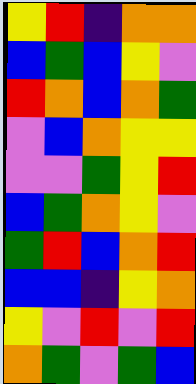[["yellow", "red", "indigo", "orange", "orange"], ["blue", "green", "blue", "yellow", "violet"], ["red", "orange", "blue", "orange", "green"], ["violet", "blue", "orange", "yellow", "yellow"], ["violet", "violet", "green", "yellow", "red"], ["blue", "green", "orange", "yellow", "violet"], ["green", "red", "blue", "orange", "red"], ["blue", "blue", "indigo", "yellow", "orange"], ["yellow", "violet", "red", "violet", "red"], ["orange", "green", "violet", "green", "blue"]]